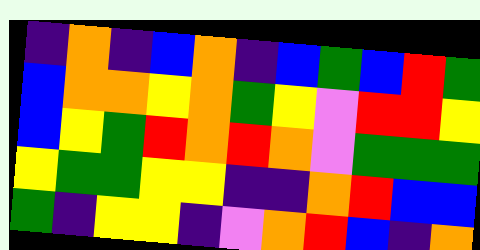[["indigo", "orange", "indigo", "blue", "orange", "indigo", "blue", "green", "blue", "red", "green"], ["blue", "orange", "orange", "yellow", "orange", "green", "yellow", "violet", "red", "red", "yellow"], ["blue", "yellow", "green", "red", "orange", "red", "orange", "violet", "green", "green", "green"], ["yellow", "green", "green", "yellow", "yellow", "indigo", "indigo", "orange", "red", "blue", "blue"], ["green", "indigo", "yellow", "yellow", "indigo", "violet", "orange", "red", "blue", "indigo", "orange"]]